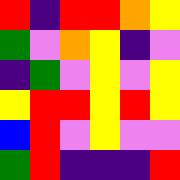[["red", "indigo", "red", "red", "orange", "yellow"], ["green", "violet", "orange", "yellow", "indigo", "violet"], ["indigo", "green", "violet", "yellow", "violet", "yellow"], ["yellow", "red", "red", "yellow", "red", "yellow"], ["blue", "red", "violet", "yellow", "violet", "violet"], ["green", "red", "indigo", "indigo", "indigo", "red"]]